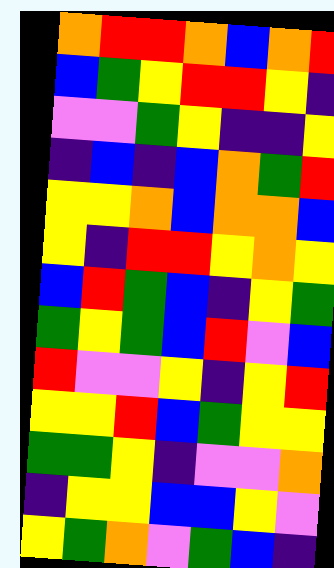[["orange", "red", "red", "orange", "blue", "orange", "red"], ["blue", "green", "yellow", "red", "red", "yellow", "indigo"], ["violet", "violet", "green", "yellow", "indigo", "indigo", "yellow"], ["indigo", "blue", "indigo", "blue", "orange", "green", "red"], ["yellow", "yellow", "orange", "blue", "orange", "orange", "blue"], ["yellow", "indigo", "red", "red", "yellow", "orange", "yellow"], ["blue", "red", "green", "blue", "indigo", "yellow", "green"], ["green", "yellow", "green", "blue", "red", "violet", "blue"], ["red", "violet", "violet", "yellow", "indigo", "yellow", "red"], ["yellow", "yellow", "red", "blue", "green", "yellow", "yellow"], ["green", "green", "yellow", "indigo", "violet", "violet", "orange"], ["indigo", "yellow", "yellow", "blue", "blue", "yellow", "violet"], ["yellow", "green", "orange", "violet", "green", "blue", "indigo"]]